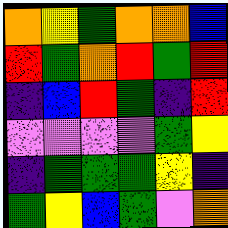[["orange", "yellow", "green", "orange", "orange", "blue"], ["red", "green", "orange", "red", "green", "red"], ["indigo", "blue", "red", "green", "indigo", "red"], ["violet", "violet", "violet", "violet", "green", "yellow"], ["indigo", "green", "green", "green", "yellow", "indigo"], ["green", "yellow", "blue", "green", "violet", "orange"]]